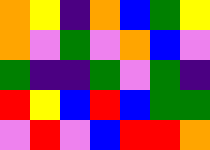[["orange", "yellow", "indigo", "orange", "blue", "green", "yellow"], ["orange", "violet", "green", "violet", "orange", "blue", "violet"], ["green", "indigo", "indigo", "green", "violet", "green", "indigo"], ["red", "yellow", "blue", "red", "blue", "green", "green"], ["violet", "red", "violet", "blue", "red", "red", "orange"]]